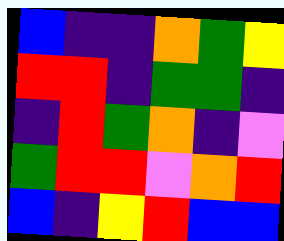[["blue", "indigo", "indigo", "orange", "green", "yellow"], ["red", "red", "indigo", "green", "green", "indigo"], ["indigo", "red", "green", "orange", "indigo", "violet"], ["green", "red", "red", "violet", "orange", "red"], ["blue", "indigo", "yellow", "red", "blue", "blue"]]